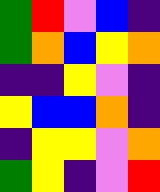[["green", "red", "violet", "blue", "indigo"], ["green", "orange", "blue", "yellow", "orange"], ["indigo", "indigo", "yellow", "violet", "indigo"], ["yellow", "blue", "blue", "orange", "indigo"], ["indigo", "yellow", "yellow", "violet", "orange"], ["green", "yellow", "indigo", "violet", "red"]]